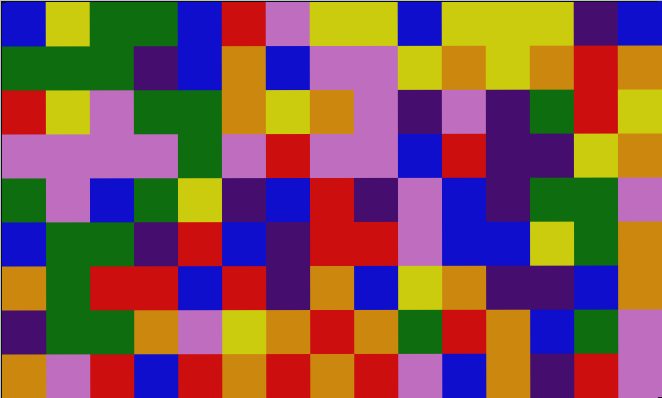[["blue", "yellow", "green", "green", "blue", "red", "violet", "yellow", "yellow", "blue", "yellow", "yellow", "yellow", "indigo", "blue"], ["green", "green", "green", "indigo", "blue", "orange", "blue", "violet", "violet", "yellow", "orange", "yellow", "orange", "red", "orange"], ["red", "yellow", "violet", "green", "green", "orange", "yellow", "orange", "violet", "indigo", "violet", "indigo", "green", "red", "yellow"], ["violet", "violet", "violet", "violet", "green", "violet", "red", "violet", "violet", "blue", "red", "indigo", "indigo", "yellow", "orange"], ["green", "violet", "blue", "green", "yellow", "indigo", "blue", "red", "indigo", "violet", "blue", "indigo", "green", "green", "violet"], ["blue", "green", "green", "indigo", "red", "blue", "indigo", "red", "red", "violet", "blue", "blue", "yellow", "green", "orange"], ["orange", "green", "red", "red", "blue", "red", "indigo", "orange", "blue", "yellow", "orange", "indigo", "indigo", "blue", "orange"], ["indigo", "green", "green", "orange", "violet", "yellow", "orange", "red", "orange", "green", "red", "orange", "blue", "green", "violet"], ["orange", "violet", "red", "blue", "red", "orange", "red", "orange", "red", "violet", "blue", "orange", "indigo", "red", "violet"]]